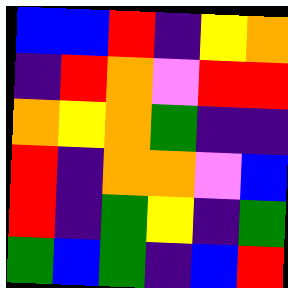[["blue", "blue", "red", "indigo", "yellow", "orange"], ["indigo", "red", "orange", "violet", "red", "red"], ["orange", "yellow", "orange", "green", "indigo", "indigo"], ["red", "indigo", "orange", "orange", "violet", "blue"], ["red", "indigo", "green", "yellow", "indigo", "green"], ["green", "blue", "green", "indigo", "blue", "red"]]